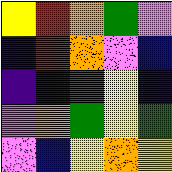[["yellow", "red", "orange", "green", "violet"], ["indigo", "red", "orange", "violet", "blue"], ["indigo", "indigo", "green", "yellow", "indigo"], ["violet", "orange", "green", "yellow", "green"], ["violet", "blue", "yellow", "orange", "yellow"]]